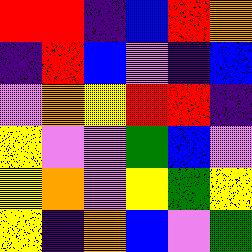[["red", "red", "indigo", "blue", "red", "orange"], ["indigo", "red", "blue", "violet", "indigo", "blue"], ["violet", "orange", "yellow", "red", "red", "indigo"], ["yellow", "violet", "violet", "green", "blue", "violet"], ["yellow", "orange", "violet", "yellow", "green", "yellow"], ["yellow", "indigo", "orange", "blue", "violet", "green"]]